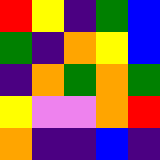[["red", "yellow", "indigo", "green", "blue"], ["green", "indigo", "orange", "yellow", "blue"], ["indigo", "orange", "green", "orange", "green"], ["yellow", "violet", "violet", "orange", "red"], ["orange", "indigo", "indigo", "blue", "indigo"]]